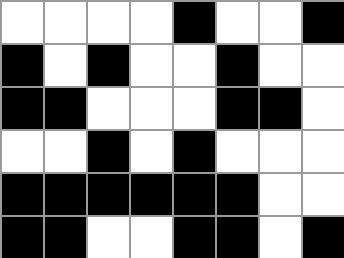[["white", "white", "white", "white", "black", "white", "white", "black"], ["black", "white", "black", "white", "white", "black", "white", "white"], ["black", "black", "white", "white", "white", "black", "black", "white"], ["white", "white", "black", "white", "black", "white", "white", "white"], ["black", "black", "black", "black", "black", "black", "white", "white"], ["black", "black", "white", "white", "black", "black", "white", "black"]]